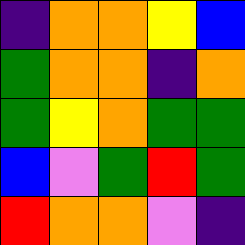[["indigo", "orange", "orange", "yellow", "blue"], ["green", "orange", "orange", "indigo", "orange"], ["green", "yellow", "orange", "green", "green"], ["blue", "violet", "green", "red", "green"], ["red", "orange", "orange", "violet", "indigo"]]